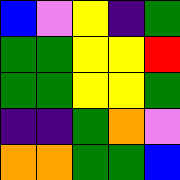[["blue", "violet", "yellow", "indigo", "green"], ["green", "green", "yellow", "yellow", "red"], ["green", "green", "yellow", "yellow", "green"], ["indigo", "indigo", "green", "orange", "violet"], ["orange", "orange", "green", "green", "blue"]]